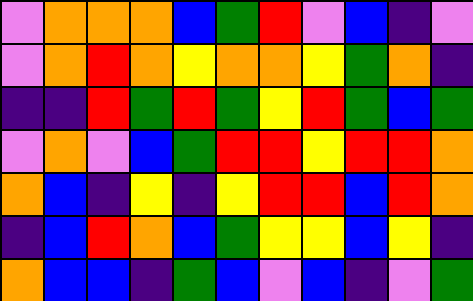[["violet", "orange", "orange", "orange", "blue", "green", "red", "violet", "blue", "indigo", "violet"], ["violet", "orange", "red", "orange", "yellow", "orange", "orange", "yellow", "green", "orange", "indigo"], ["indigo", "indigo", "red", "green", "red", "green", "yellow", "red", "green", "blue", "green"], ["violet", "orange", "violet", "blue", "green", "red", "red", "yellow", "red", "red", "orange"], ["orange", "blue", "indigo", "yellow", "indigo", "yellow", "red", "red", "blue", "red", "orange"], ["indigo", "blue", "red", "orange", "blue", "green", "yellow", "yellow", "blue", "yellow", "indigo"], ["orange", "blue", "blue", "indigo", "green", "blue", "violet", "blue", "indigo", "violet", "green"]]